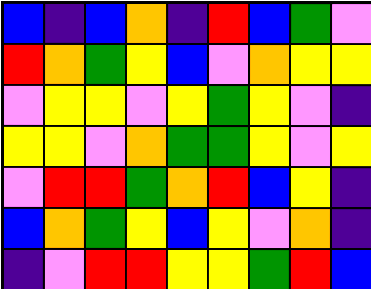[["blue", "indigo", "blue", "orange", "indigo", "red", "blue", "green", "violet"], ["red", "orange", "green", "yellow", "blue", "violet", "orange", "yellow", "yellow"], ["violet", "yellow", "yellow", "violet", "yellow", "green", "yellow", "violet", "indigo"], ["yellow", "yellow", "violet", "orange", "green", "green", "yellow", "violet", "yellow"], ["violet", "red", "red", "green", "orange", "red", "blue", "yellow", "indigo"], ["blue", "orange", "green", "yellow", "blue", "yellow", "violet", "orange", "indigo"], ["indigo", "violet", "red", "red", "yellow", "yellow", "green", "red", "blue"]]